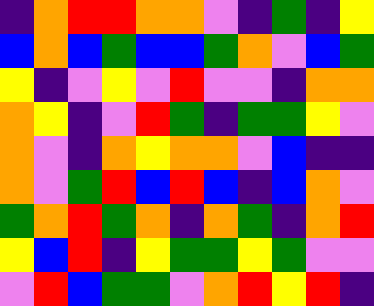[["indigo", "orange", "red", "red", "orange", "orange", "violet", "indigo", "green", "indigo", "yellow"], ["blue", "orange", "blue", "green", "blue", "blue", "green", "orange", "violet", "blue", "green"], ["yellow", "indigo", "violet", "yellow", "violet", "red", "violet", "violet", "indigo", "orange", "orange"], ["orange", "yellow", "indigo", "violet", "red", "green", "indigo", "green", "green", "yellow", "violet"], ["orange", "violet", "indigo", "orange", "yellow", "orange", "orange", "violet", "blue", "indigo", "indigo"], ["orange", "violet", "green", "red", "blue", "red", "blue", "indigo", "blue", "orange", "violet"], ["green", "orange", "red", "green", "orange", "indigo", "orange", "green", "indigo", "orange", "red"], ["yellow", "blue", "red", "indigo", "yellow", "green", "green", "yellow", "green", "violet", "violet"], ["violet", "red", "blue", "green", "green", "violet", "orange", "red", "yellow", "red", "indigo"]]